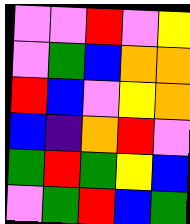[["violet", "violet", "red", "violet", "yellow"], ["violet", "green", "blue", "orange", "orange"], ["red", "blue", "violet", "yellow", "orange"], ["blue", "indigo", "orange", "red", "violet"], ["green", "red", "green", "yellow", "blue"], ["violet", "green", "red", "blue", "green"]]